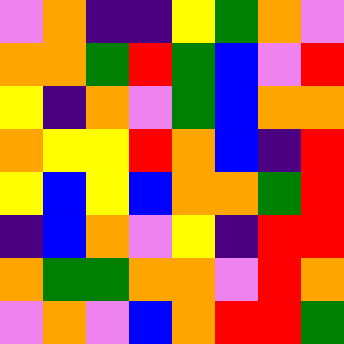[["violet", "orange", "indigo", "indigo", "yellow", "green", "orange", "violet"], ["orange", "orange", "green", "red", "green", "blue", "violet", "red"], ["yellow", "indigo", "orange", "violet", "green", "blue", "orange", "orange"], ["orange", "yellow", "yellow", "red", "orange", "blue", "indigo", "red"], ["yellow", "blue", "yellow", "blue", "orange", "orange", "green", "red"], ["indigo", "blue", "orange", "violet", "yellow", "indigo", "red", "red"], ["orange", "green", "green", "orange", "orange", "violet", "red", "orange"], ["violet", "orange", "violet", "blue", "orange", "red", "red", "green"]]